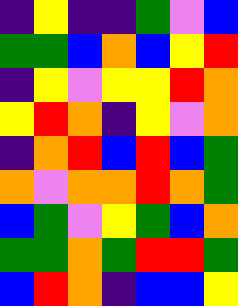[["indigo", "yellow", "indigo", "indigo", "green", "violet", "blue"], ["green", "green", "blue", "orange", "blue", "yellow", "red"], ["indigo", "yellow", "violet", "yellow", "yellow", "red", "orange"], ["yellow", "red", "orange", "indigo", "yellow", "violet", "orange"], ["indigo", "orange", "red", "blue", "red", "blue", "green"], ["orange", "violet", "orange", "orange", "red", "orange", "green"], ["blue", "green", "violet", "yellow", "green", "blue", "orange"], ["green", "green", "orange", "green", "red", "red", "green"], ["blue", "red", "orange", "indigo", "blue", "blue", "yellow"]]